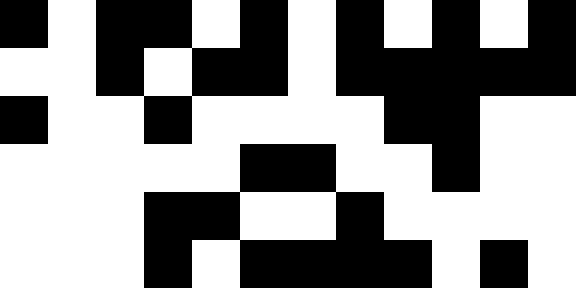[["black", "white", "black", "black", "white", "black", "white", "black", "white", "black", "white", "black"], ["white", "white", "black", "white", "black", "black", "white", "black", "black", "black", "black", "black"], ["black", "white", "white", "black", "white", "white", "white", "white", "black", "black", "white", "white"], ["white", "white", "white", "white", "white", "black", "black", "white", "white", "black", "white", "white"], ["white", "white", "white", "black", "black", "white", "white", "black", "white", "white", "white", "white"], ["white", "white", "white", "black", "white", "black", "black", "black", "black", "white", "black", "white"]]